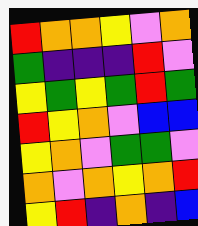[["red", "orange", "orange", "yellow", "violet", "orange"], ["green", "indigo", "indigo", "indigo", "red", "violet"], ["yellow", "green", "yellow", "green", "red", "green"], ["red", "yellow", "orange", "violet", "blue", "blue"], ["yellow", "orange", "violet", "green", "green", "violet"], ["orange", "violet", "orange", "yellow", "orange", "red"], ["yellow", "red", "indigo", "orange", "indigo", "blue"]]